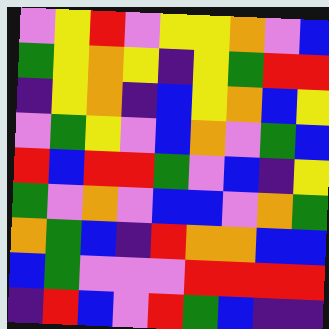[["violet", "yellow", "red", "violet", "yellow", "yellow", "orange", "violet", "blue"], ["green", "yellow", "orange", "yellow", "indigo", "yellow", "green", "red", "red"], ["indigo", "yellow", "orange", "indigo", "blue", "yellow", "orange", "blue", "yellow"], ["violet", "green", "yellow", "violet", "blue", "orange", "violet", "green", "blue"], ["red", "blue", "red", "red", "green", "violet", "blue", "indigo", "yellow"], ["green", "violet", "orange", "violet", "blue", "blue", "violet", "orange", "green"], ["orange", "green", "blue", "indigo", "red", "orange", "orange", "blue", "blue"], ["blue", "green", "violet", "violet", "violet", "red", "red", "red", "red"], ["indigo", "red", "blue", "violet", "red", "green", "blue", "indigo", "indigo"]]